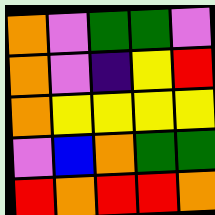[["orange", "violet", "green", "green", "violet"], ["orange", "violet", "indigo", "yellow", "red"], ["orange", "yellow", "yellow", "yellow", "yellow"], ["violet", "blue", "orange", "green", "green"], ["red", "orange", "red", "red", "orange"]]